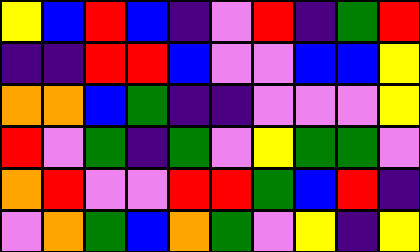[["yellow", "blue", "red", "blue", "indigo", "violet", "red", "indigo", "green", "red"], ["indigo", "indigo", "red", "red", "blue", "violet", "violet", "blue", "blue", "yellow"], ["orange", "orange", "blue", "green", "indigo", "indigo", "violet", "violet", "violet", "yellow"], ["red", "violet", "green", "indigo", "green", "violet", "yellow", "green", "green", "violet"], ["orange", "red", "violet", "violet", "red", "red", "green", "blue", "red", "indigo"], ["violet", "orange", "green", "blue", "orange", "green", "violet", "yellow", "indigo", "yellow"]]